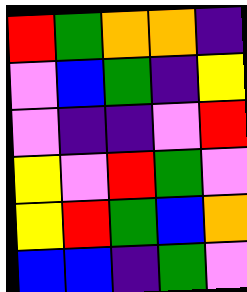[["red", "green", "orange", "orange", "indigo"], ["violet", "blue", "green", "indigo", "yellow"], ["violet", "indigo", "indigo", "violet", "red"], ["yellow", "violet", "red", "green", "violet"], ["yellow", "red", "green", "blue", "orange"], ["blue", "blue", "indigo", "green", "violet"]]